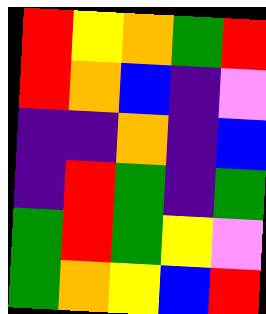[["red", "yellow", "orange", "green", "red"], ["red", "orange", "blue", "indigo", "violet"], ["indigo", "indigo", "orange", "indigo", "blue"], ["indigo", "red", "green", "indigo", "green"], ["green", "red", "green", "yellow", "violet"], ["green", "orange", "yellow", "blue", "red"]]